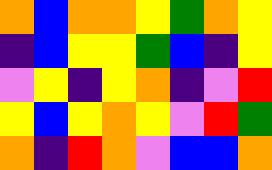[["orange", "blue", "orange", "orange", "yellow", "green", "orange", "yellow"], ["indigo", "blue", "yellow", "yellow", "green", "blue", "indigo", "yellow"], ["violet", "yellow", "indigo", "yellow", "orange", "indigo", "violet", "red"], ["yellow", "blue", "yellow", "orange", "yellow", "violet", "red", "green"], ["orange", "indigo", "red", "orange", "violet", "blue", "blue", "orange"]]